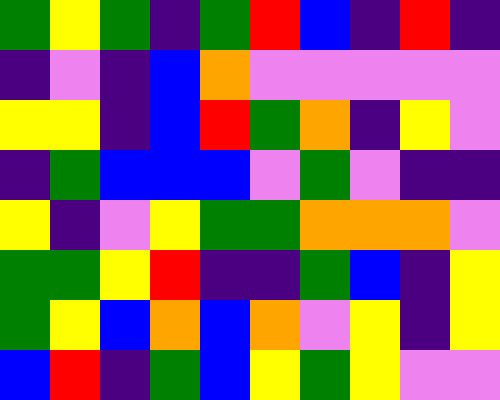[["green", "yellow", "green", "indigo", "green", "red", "blue", "indigo", "red", "indigo"], ["indigo", "violet", "indigo", "blue", "orange", "violet", "violet", "violet", "violet", "violet"], ["yellow", "yellow", "indigo", "blue", "red", "green", "orange", "indigo", "yellow", "violet"], ["indigo", "green", "blue", "blue", "blue", "violet", "green", "violet", "indigo", "indigo"], ["yellow", "indigo", "violet", "yellow", "green", "green", "orange", "orange", "orange", "violet"], ["green", "green", "yellow", "red", "indigo", "indigo", "green", "blue", "indigo", "yellow"], ["green", "yellow", "blue", "orange", "blue", "orange", "violet", "yellow", "indigo", "yellow"], ["blue", "red", "indigo", "green", "blue", "yellow", "green", "yellow", "violet", "violet"]]